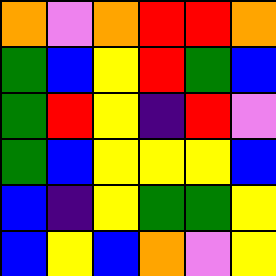[["orange", "violet", "orange", "red", "red", "orange"], ["green", "blue", "yellow", "red", "green", "blue"], ["green", "red", "yellow", "indigo", "red", "violet"], ["green", "blue", "yellow", "yellow", "yellow", "blue"], ["blue", "indigo", "yellow", "green", "green", "yellow"], ["blue", "yellow", "blue", "orange", "violet", "yellow"]]